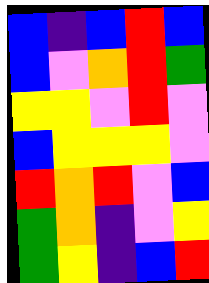[["blue", "indigo", "blue", "red", "blue"], ["blue", "violet", "orange", "red", "green"], ["yellow", "yellow", "violet", "red", "violet"], ["blue", "yellow", "yellow", "yellow", "violet"], ["red", "orange", "red", "violet", "blue"], ["green", "orange", "indigo", "violet", "yellow"], ["green", "yellow", "indigo", "blue", "red"]]